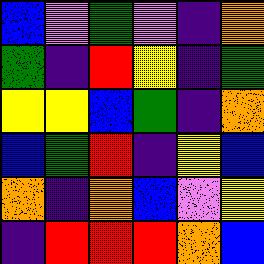[["blue", "violet", "green", "violet", "indigo", "orange"], ["green", "indigo", "red", "yellow", "indigo", "green"], ["yellow", "yellow", "blue", "green", "indigo", "orange"], ["blue", "green", "red", "indigo", "yellow", "blue"], ["orange", "indigo", "orange", "blue", "violet", "yellow"], ["indigo", "red", "red", "red", "orange", "blue"]]